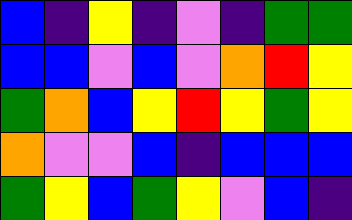[["blue", "indigo", "yellow", "indigo", "violet", "indigo", "green", "green"], ["blue", "blue", "violet", "blue", "violet", "orange", "red", "yellow"], ["green", "orange", "blue", "yellow", "red", "yellow", "green", "yellow"], ["orange", "violet", "violet", "blue", "indigo", "blue", "blue", "blue"], ["green", "yellow", "blue", "green", "yellow", "violet", "blue", "indigo"]]